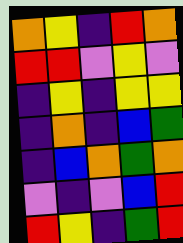[["orange", "yellow", "indigo", "red", "orange"], ["red", "red", "violet", "yellow", "violet"], ["indigo", "yellow", "indigo", "yellow", "yellow"], ["indigo", "orange", "indigo", "blue", "green"], ["indigo", "blue", "orange", "green", "orange"], ["violet", "indigo", "violet", "blue", "red"], ["red", "yellow", "indigo", "green", "red"]]